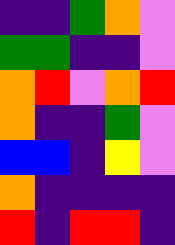[["indigo", "indigo", "green", "orange", "violet"], ["green", "green", "indigo", "indigo", "violet"], ["orange", "red", "violet", "orange", "red"], ["orange", "indigo", "indigo", "green", "violet"], ["blue", "blue", "indigo", "yellow", "violet"], ["orange", "indigo", "indigo", "indigo", "indigo"], ["red", "indigo", "red", "red", "indigo"]]